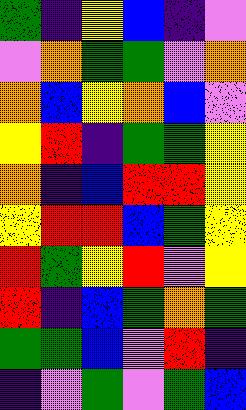[["green", "indigo", "yellow", "blue", "indigo", "violet"], ["violet", "orange", "green", "green", "violet", "orange"], ["orange", "blue", "yellow", "orange", "blue", "violet"], ["yellow", "red", "indigo", "green", "green", "yellow"], ["orange", "indigo", "blue", "red", "red", "yellow"], ["yellow", "red", "red", "blue", "green", "yellow"], ["red", "green", "yellow", "red", "violet", "yellow"], ["red", "indigo", "blue", "green", "orange", "green"], ["green", "green", "blue", "violet", "red", "indigo"], ["indigo", "violet", "green", "violet", "green", "blue"]]